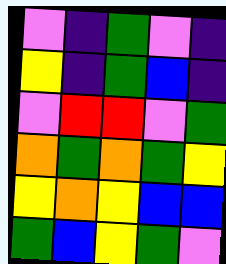[["violet", "indigo", "green", "violet", "indigo"], ["yellow", "indigo", "green", "blue", "indigo"], ["violet", "red", "red", "violet", "green"], ["orange", "green", "orange", "green", "yellow"], ["yellow", "orange", "yellow", "blue", "blue"], ["green", "blue", "yellow", "green", "violet"]]